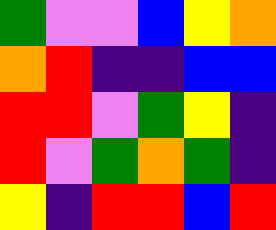[["green", "violet", "violet", "blue", "yellow", "orange"], ["orange", "red", "indigo", "indigo", "blue", "blue"], ["red", "red", "violet", "green", "yellow", "indigo"], ["red", "violet", "green", "orange", "green", "indigo"], ["yellow", "indigo", "red", "red", "blue", "red"]]